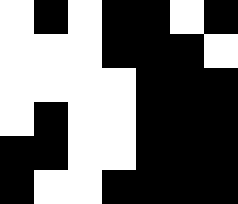[["white", "black", "white", "black", "black", "white", "black"], ["white", "white", "white", "black", "black", "black", "white"], ["white", "white", "white", "white", "black", "black", "black"], ["white", "black", "white", "white", "black", "black", "black"], ["black", "black", "white", "white", "black", "black", "black"], ["black", "white", "white", "black", "black", "black", "black"]]